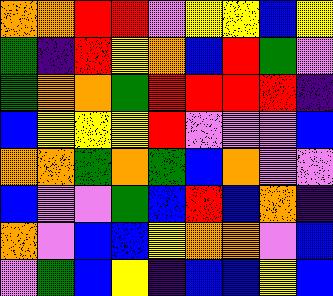[["orange", "orange", "red", "red", "violet", "yellow", "yellow", "blue", "yellow"], ["green", "indigo", "red", "yellow", "orange", "blue", "red", "green", "violet"], ["green", "orange", "orange", "green", "red", "red", "red", "red", "indigo"], ["blue", "yellow", "yellow", "yellow", "red", "violet", "violet", "violet", "blue"], ["orange", "orange", "green", "orange", "green", "blue", "orange", "violet", "violet"], ["blue", "violet", "violet", "green", "blue", "red", "blue", "orange", "indigo"], ["orange", "violet", "blue", "blue", "yellow", "orange", "orange", "violet", "blue"], ["violet", "green", "blue", "yellow", "indigo", "blue", "blue", "yellow", "blue"]]